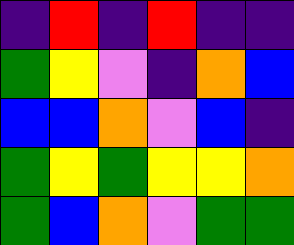[["indigo", "red", "indigo", "red", "indigo", "indigo"], ["green", "yellow", "violet", "indigo", "orange", "blue"], ["blue", "blue", "orange", "violet", "blue", "indigo"], ["green", "yellow", "green", "yellow", "yellow", "orange"], ["green", "blue", "orange", "violet", "green", "green"]]